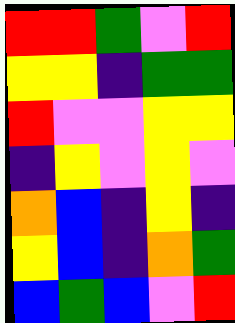[["red", "red", "green", "violet", "red"], ["yellow", "yellow", "indigo", "green", "green"], ["red", "violet", "violet", "yellow", "yellow"], ["indigo", "yellow", "violet", "yellow", "violet"], ["orange", "blue", "indigo", "yellow", "indigo"], ["yellow", "blue", "indigo", "orange", "green"], ["blue", "green", "blue", "violet", "red"]]